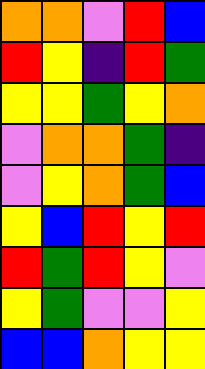[["orange", "orange", "violet", "red", "blue"], ["red", "yellow", "indigo", "red", "green"], ["yellow", "yellow", "green", "yellow", "orange"], ["violet", "orange", "orange", "green", "indigo"], ["violet", "yellow", "orange", "green", "blue"], ["yellow", "blue", "red", "yellow", "red"], ["red", "green", "red", "yellow", "violet"], ["yellow", "green", "violet", "violet", "yellow"], ["blue", "blue", "orange", "yellow", "yellow"]]